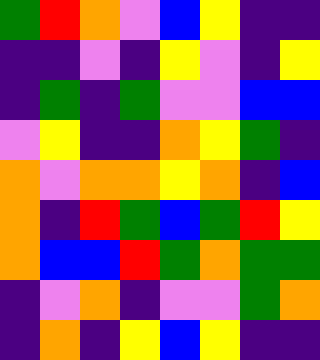[["green", "red", "orange", "violet", "blue", "yellow", "indigo", "indigo"], ["indigo", "indigo", "violet", "indigo", "yellow", "violet", "indigo", "yellow"], ["indigo", "green", "indigo", "green", "violet", "violet", "blue", "blue"], ["violet", "yellow", "indigo", "indigo", "orange", "yellow", "green", "indigo"], ["orange", "violet", "orange", "orange", "yellow", "orange", "indigo", "blue"], ["orange", "indigo", "red", "green", "blue", "green", "red", "yellow"], ["orange", "blue", "blue", "red", "green", "orange", "green", "green"], ["indigo", "violet", "orange", "indigo", "violet", "violet", "green", "orange"], ["indigo", "orange", "indigo", "yellow", "blue", "yellow", "indigo", "indigo"]]